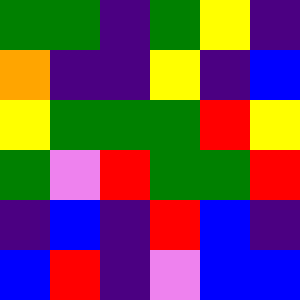[["green", "green", "indigo", "green", "yellow", "indigo"], ["orange", "indigo", "indigo", "yellow", "indigo", "blue"], ["yellow", "green", "green", "green", "red", "yellow"], ["green", "violet", "red", "green", "green", "red"], ["indigo", "blue", "indigo", "red", "blue", "indigo"], ["blue", "red", "indigo", "violet", "blue", "blue"]]